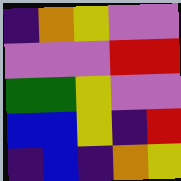[["indigo", "orange", "yellow", "violet", "violet"], ["violet", "violet", "violet", "red", "red"], ["green", "green", "yellow", "violet", "violet"], ["blue", "blue", "yellow", "indigo", "red"], ["indigo", "blue", "indigo", "orange", "yellow"]]